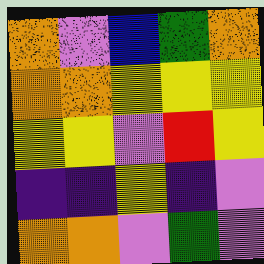[["orange", "violet", "blue", "green", "orange"], ["orange", "orange", "yellow", "yellow", "yellow"], ["yellow", "yellow", "violet", "red", "yellow"], ["indigo", "indigo", "yellow", "indigo", "violet"], ["orange", "orange", "violet", "green", "violet"]]